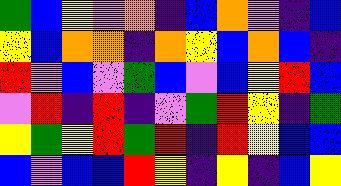[["green", "blue", "yellow", "violet", "orange", "indigo", "blue", "orange", "violet", "indigo", "blue"], ["yellow", "blue", "orange", "orange", "indigo", "orange", "yellow", "blue", "orange", "blue", "indigo"], ["red", "violet", "blue", "violet", "green", "blue", "violet", "blue", "yellow", "red", "blue"], ["violet", "red", "indigo", "red", "indigo", "violet", "green", "red", "yellow", "indigo", "green"], ["yellow", "green", "yellow", "red", "green", "red", "indigo", "red", "yellow", "blue", "blue"], ["blue", "violet", "blue", "blue", "red", "yellow", "indigo", "yellow", "indigo", "blue", "yellow"]]